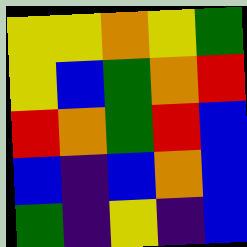[["yellow", "yellow", "orange", "yellow", "green"], ["yellow", "blue", "green", "orange", "red"], ["red", "orange", "green", "red", "blue"], ["blue", "indigo", "blue", "orange", "blue"], ["green", "indigo", "yellow", "indigo", "blue"]]